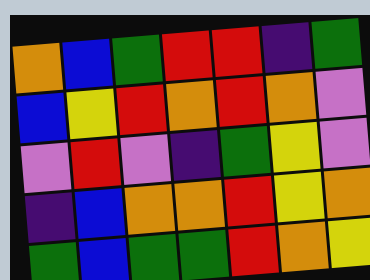[["orange", "blue", "green", "red", "red", "indigo", "green"], ["blue", "yellow", "red", "orange", "red", "orange", "violet"], ["violet", "red", "violet", "indigo", "green", "yellow", "violet"], ["indigo", "blue", "orange", "orange", "red", "yellow", "orange"], ["green", "blue", "green", "green", "red", "orange", "yellow"]]